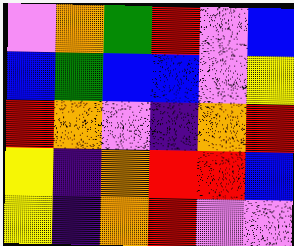[["violet", "orange", "green", "red", "violet", "blue"], ["blue", "green", "blue", "blue", "violet", "yellow"], ["red", "orange", "violet", "indigo", "orange", "red"], ["yellow", "indigo", "orange", "red", "red", "blue"], ["yellow", "indigo", "orange", "red", "violet", "violet"]]